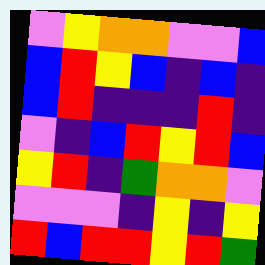[["violet", "yellow", "orange", "orange", "violet", "violet", "blue"], ["blue", "red", "yellow", "blue", "indigo", "blue", "indigo"], ["blue", "red", "indigo", "indigo", "indigo", "red", "indigo"], ["violet", "indigo", "blue", "red", "yellow", "red", "blue"], ["yellow", "red", "indigo", "green", "orange", "orange", "violet"], ["violet", "violet", "violet", "indigo", "yellow", "indigo", "yellow"], ["red", "blue", "red", "red", "yellow", "red", "green"]]